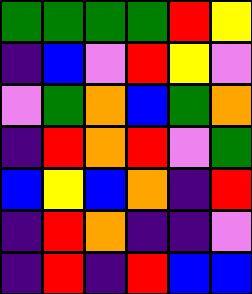[["green", "green", "green", "green", "red", "yellow"], ["indigo", "blue", "violet", "red", "yellow", "violet"], ["violet", "green", "orange", "blue", "green", "orange"], ["indigo", "red", "orange", "red", "violet", "green"], ["blue", "yellow", "blue", "orange", "indigo", "red"], ["indigo", "red", "orange", "indigo", "indigo", "violet"], ["indigo", "red", "indigo", "red", "blue", "blue"]]